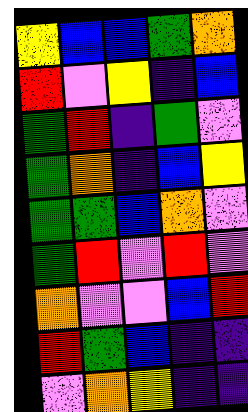[["yellow", "blue", "blue", "green", "orange"], ["red", "violet", "yellow", "indigo", "blue"], ["green", "red", "indigo", "green", "violet"], ["green", "orange", "indigo", "blue", "yellow"], ["green", "green", "blue", "orange", "violet"], ["green", "red", "violet", "red", "violet"], ["orange", "violet", "violet", "blue", "red"], ["red", "green", "blue", "indigo", "indigo"], ["violet", "orange", "yellow", "indigo", "indigo"]]